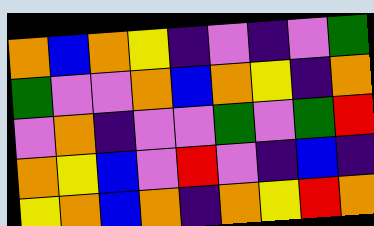[["orange", "blue", "orange", "yellow", "indigo", "violet", "indigo", "violet", "green"], ["green", "violet", "violet", "orange", "blue", "orange", "yellow", "indigo", "orange"], ["violet", "orange", "indigo", "violet", "violet", "green", "violet", "green", "red"], ["orange", "yellow", "blue", "violet", "red", "violet", "indigo", "blue", "indigo"], ["yellow", "orange", "blue", "orange", "indigo", "orange", "yellow", "red", "orange"]]